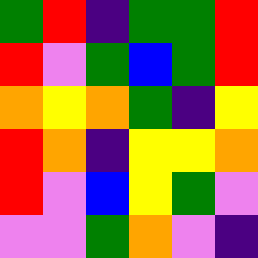[["green", "red", "indigo", "green", "green", "red"], ["red", "violet", "green", "blue", "green", "red"], ["orange", "yellow", "orange", "green", "indigo", "yellow"], ["red", "orange", "indigo", "yellow", "yellow", "orange"], ["red", "violet", "blue", "yellow", "green", "violet"], ["violet", "violet", "green", "orange", "violet", "indigo"]]